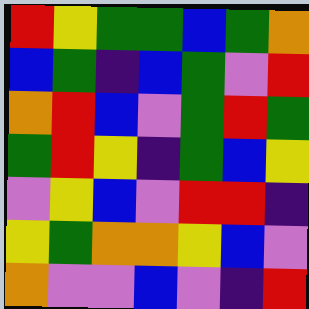[["red", "yellow", "green", "green", "blue", "green", "orange"], ["blue", "green", "indigo", "blue", "green", "violet", "red"], ["orange", "red", "blue", "violet", "green", "red", "green"], ["green", "red", "yellow", "indigo", "green", "blue", "yellow"], ["violet", "yellow", "blue", "violet", "red", "red", "indigo"], ["yellow", "green", "orange", "orange", "yellow", "blue", "violet"], ["orange", "violet", "violet", "blue", "violet", "indigo", "red"]]